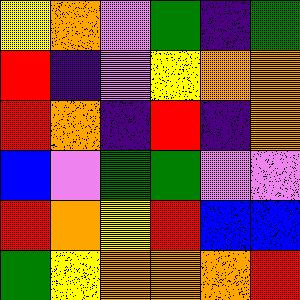[["yellow", "orange", "violet", "green", "indigo", "green"], ["red", "indigo", "violet", "yellow", "orange", "orange"], ["red", "orange", "indigo", "red", "indigo", "orange"], ["blue", "violet", "green", "green", "violet", "violet"], ["red", "orange", "yellow", "red", "blue", "blue"], ["green", "yellow", "orange", "orange", "orange", "red"]]